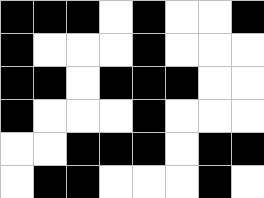[["black", "black", "black", "white", "black", "white", "white", "black"], ["black", "white", "white", "white", "black", "white", "white", "white"], ["black", "black", "white", "black", "black", "black", "white", "white"], ["black", "white", "white", "white", "black", "white", "white", "white"], ["white", "white", "black", "black", "black", "white", "black", "black"], ["white", "black", "black", "white", "white", "white", "black", "white"]]